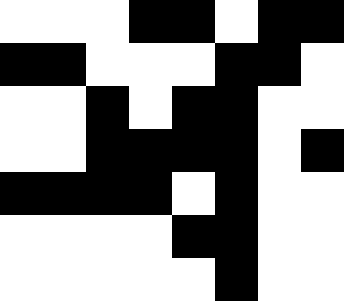[["white", "white", "white", "black", "black", "white", "black", "black"], ["black", "black", "white", "white", "white", "black", "black", "white"], ["white", "white", "black", "white", "black", "black", "white", "white"], ["white", "white", "black", "black", "black", "black", "white", "black"], ["black", "black", "black", "black", "white", "black", "white", "white"], ["white", "white", "white", "white", "black", "black", "white", "white"], ["white", "white", "white", "white", "white", "black", "white", "white"]]